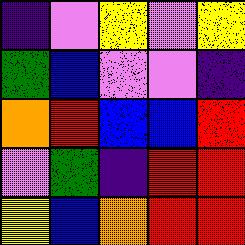[["indigo", "violet", "yellow", "violet", "yellow"], ["green", "blue", "violet", "violet", "indigo"], ["orange", "red", "blue", "blue", "red"], ["violet", "green", "indigo", "red", "red"], ["yellow", "blue", "orange", "red", "red"]]